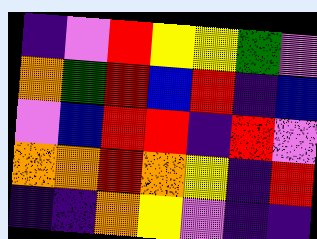[["indigo", "violet", "red", "yellow", "yellow", "green", "violet"], ["orange", "green", "red", "blue", "red", "indigo", "blue"], ["violet", "blue", "red", "red", "indigo", "red", "violet"], ["orange", "orange", "red", "orange", "yellow", "indigo", "red"], ["indigo", "indigo", "orange", "yellow", "violet", "indigo", "indigo"]]